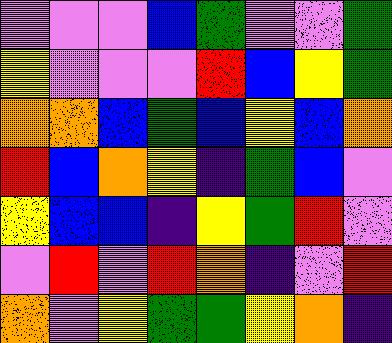[["violet", "violet", "violet", "blue", "green", "violet", "violet", "green"], ["yellow", "violet", "violet", "violet", "red", "blue", "yellow", "green"], ["orange", "orange", "blue", "green", "blue", "yellow", "blue", "orange"], ["red", "blue", "orange", "yellow", "indigo", "green", "blue", "violet"], ["yellow", "blue", "blue", "indigo", "yellow", "green", "red", "violet"], ["violet", "red", "violet", "red", "orange", "indigo", "violet", "red"], ["orange", "violet", "yellow", "green", "green", "yellow", "orange", "indigo"]]